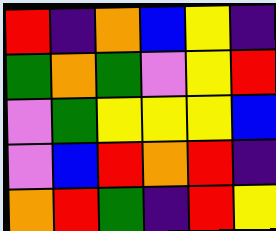[["red", "indigo", "orange", "blue", "yellow", "indigo"], ["green", "orange", "green", "violet", "yellow", "red"], ["violet", "green", "yellow", "yellow", "yellow", "blue"], ["violet", "blue", "red", "orange", "red", "indigo"], ["orange", "red", "green", "indigo", "red", "yellow"]]